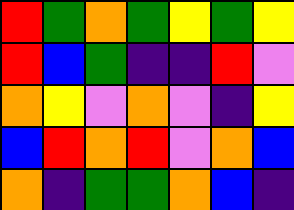[["red", "green", "orange", "green", "yellow", "green", "yellow"], ["red", "blue", "green", "indigo", "indigo", "red", "violet"], ["orange", "yellow", "violet", "orange", "violet", "indigo", "yellow"], ["blue", "red", "orange", "red", "violet", "orange", "blue"], ["orange", "indigo", "green", "green", "orange", "blue", "indigo"]]